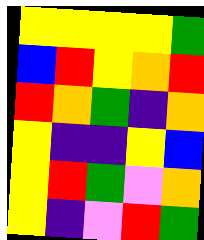[["yellow", "yellow", "yellow", "yellow", "green"], ["blue", "red", "yellow", "orange", "red"], ["red", "orange", "green", "indigo", "orange"], ["yellow", "indigo", "indigo", "yellow", "blue"], ["yellow", "red", "green", "violet", "orange"], ["yellow", "indigo", "violet", "red", "green"]]